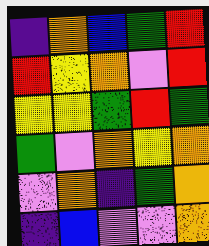[["indigo", "orange", "blue", "green", "red"], ["red", "yellow", "orange", "violet", "red"], ["yellow", "yellow", "green", "red", "green"], ["green", "violet", "orange", "yellow", "orange"], ["violet", "orange", "indigo", "green", "orange"], ["indigo", "blue", "violet", "violet", "orange"]]